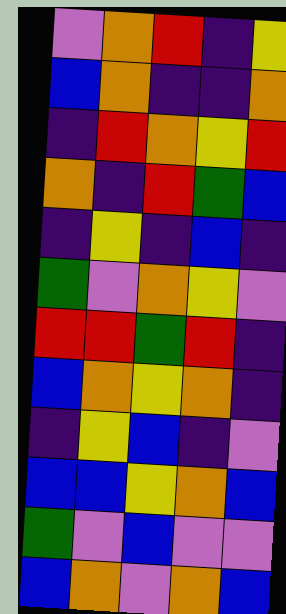[["violet", "orange", "red", "indigo", "yellow"], ["blue", "orange", "indigo", "indigo", "orange"], ["indigo", "red", "orange", "yellow", "red"], ["orange", "indigo", "red", "green", "blue"], ["indigo", "yellow", "indigo", "blue", "indigo"], ["green", "violet", "orange", "yellow", "violet"], ["red", "red", "green", "red", "indigo"], ["blue", "orange", "yellow", "orange", "indigo"], ["indigo", "yellow", "blue", "indigo", "violet"], ["blue", "blue", "yellow", "orange", "blue"], ["green", "violet", "blue", "violet", "violet"], ["blue", "orange", "violet", "orange", "blue"]]